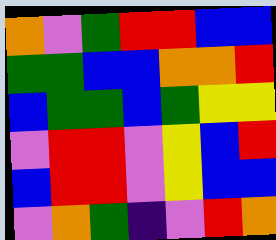[["orange", "violet", "green", "red", "red", "blue", "blue"], ["green", "green", "blue", "blue", "orange", "orange", "red"], ["blue", "green", "green", "blue", "green", "yellow", "yellow"], ["violet", "red", "red", "violet", "yellow", "blue", "red"], ["blue", "red", "red", "violet", "yellow", "blue", "blue"], ["violet", "orange", "green", "indigo", "violet", "red", "orange"]]